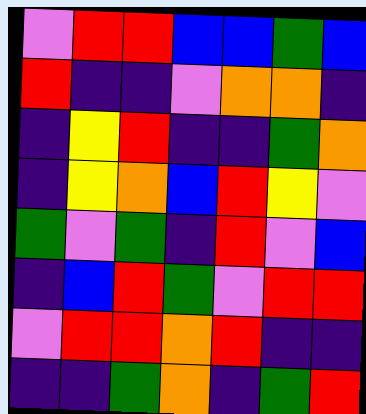[["violet", "red", "red", "blue", "blue", "green", "blue"], ["red", "indigo", "indigo", "violet", "orange", "orange", "indigo"], ["indigo", "yellow", "red", "indigo", "indigo", "green", "orange"], ["indigo", "yellow", "orange", "blue", "red", "yellow", "violet"], ["green", "violet", "green", "indigo", "red", "violet", "blue"], ["indigo", "blue", "red", "green", "violet", "red", "red"], ["violet", "red", "red", "orange", "red", "indigo", "indigo"], ["indigo", "indigo", "green", "orange", "indigo", "green", "red"]]